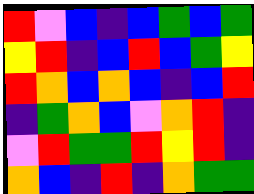[["red", "violet", "blue", "indigo", "blue", "green", "blue", "green"], ["yellow", "red", "indigo", "blue", "red", "blue", "green", "yellow"], ["red", "orange", "blue", "orange", "blue", "indigo", "blue", "red"], ["indigo", "green", "orange", "blue", "violet", "orange", "red", "indigo"], ["violet", "red", "green", "green", "red", "yellow", "red", "indigo"], ["orange", "blue", "indigo", "red", "indigo", "orange", "green", "green"]]